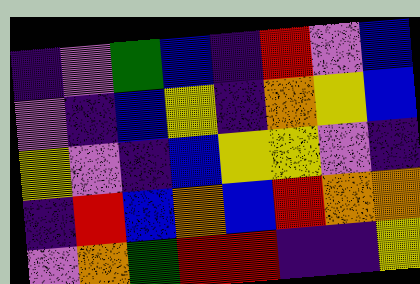[["indigo", "violet", "green", "blue", "indigo", "red", "violet", "blue"], ["violet", "indigo", "blue", "yellow", "indigo", "orange", "yellow", "blue"], ["yellow", "violet", "indigo", "blue", "yellow", "yellow", "violet", "indigo"], ["indigo", "red", "blue", "orange", "blue", "red", "orange", "orange"], ["violet", "orange", "green", "red", "red", "indigo", "indigo", "yellow"]]